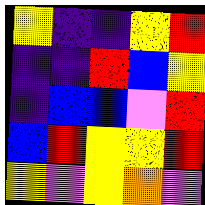[["yellow", "indigo", "indigo", "yellow", "red"], ["indigo", "indigo", "red", "blue", "yellow"], ["indigo", "blue", "blue", "violet", "red"], ["blue", "red", "yellow", "yellow", "red"], ["yellow", "violet", "yellow", "orange", "violet"]]